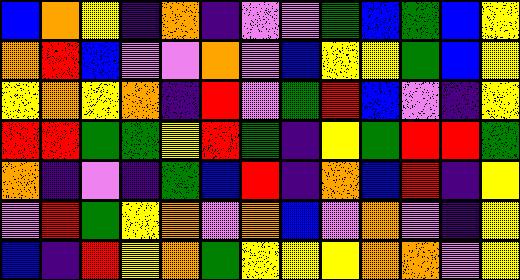[["blue", "orange", "yellow", "indigo", "orange", "indigo", "violet", "violet", "green", "blue", "green", "blue", "yellow"], ["orange", "red", "blue", "violet", "violet", "orange", "violet", "blue", "yellow", "yellow", "green", "blue", "yellow"], ["yellow", "orange", "yellow", "orange", "indigo", "red", "violet", "green", "red", "blue", "violet", "indigo", "yellow"], ["red", "red", "green", "green", "yellow", "red", "green", "indigo", "yellow", "green", "red", "red", "green"], ["orange", "indigo", "violet", "indigo", "green", "blue", "red", "indigo", "orange", "blue", "red", "indigo", "yellow"], ["violet", "red", "green", "yellow", "orange", "violet", "orange", "blue", "violet", "orange", "violet", "indigo", "yellow"], ["blue", "indigo", "red", "yellow", "orange", "green", "yellow", "yellow", "yellow", "orange", "orange", "violet", "yellow"]]